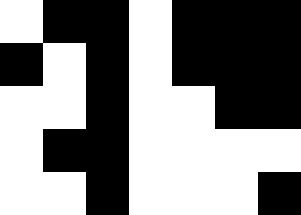[["white", "black", "black", "white", "black", "black", "black"], ["black", "white", "black", "white", "black", "black", "black"], ["white", "white", "black", "white", "white", "black", "black"], ["white", "black", "black", "white", "white", "white", "white"], ["white", "white", "black", "white", "white", "white", "black"]]